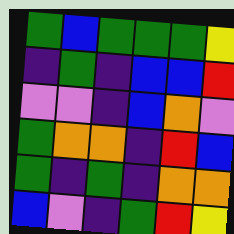[["green", "blue", "green", "green", "green", "yellow"], ["indigo", "green", "indigo", "blue", "blue", "red"], ["violet", "violet", "indigo", "blue", "orange", "violet"], ["green", "orange", "orange", "indigo", "red", "blue"], ["green", "indigo", "green", "indigo", "orange", "orange"], ["blue", "violet", "indigo", "green", "red", "yellow"]]